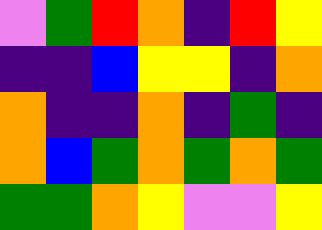[["violet", "green", "red", "orange", "indigo", "red", "yellow"], ["indigo", "indigo", "blue", "yellow", "yellow", "indigo", "orange"], ["orange", "indigo", "indigo", "orange", "indigo", "green", "indigo"], ["orange", "blue", "green", "orange", "green", "orange", "green"], ["green", "green", "orange", "yellow", "violet", "violet", "yellow"]]